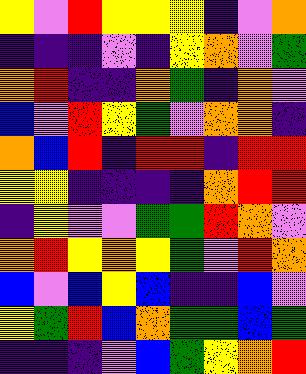[["yellow", "violet", "red", "yellow", "yellow", "yellow", "indigo", "violet", "orange"], ["indigo", "indigo", "indigo", "violet", "indigo", "yellow", "orange", "violet", "green"], ["orange", "red", "indigo", "indigo", "orange", "green", "indigo", "orange", "violet"], ["blue", "violet", "red", "yellow", "green", "violet", "orange", "orange", "indigo"], ["orange", "blue", "red", "indigo", "red", "red", "indigo", "red", "red"], ["yellow", "yellow", "indigo", "indigo", "indigo", "indigo", "orange", "red", "red"], ["indigo", "yellow", "violet", "violet", "green", "green", "red", "orange", "violet"], ["orange", "red", "yellow", "orange", "yellow", "green", "violet", "red", "orange"], ["blue", "violet", "blue", "yellow", "blue", "indigo", "indigo", "blue", "violet"], ["yellow", "green", "red", "blue", "orange", "green", "green", "blue", "green"], ["indigo", "indigo", "indigo", "violet", "blue", "green", "yellow", "orange", "red"]]